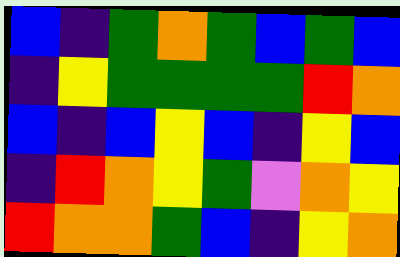[["blue", "indigo", "green", "orange", "green", "blue", "green", "blue"], ["indigo", "yellow", "green", "green", "green", "green", "red", "orange"], ["blue", "indigo", "blue", "yellow", "blue", "indigo", "yellow", "blue"], ["indigo", "red", "orange", "yellow", "green", "violet", "orange", "yellow"], ["red", "orange", "orange", "green", "blue", "indigo", "yellow", "orange"]]